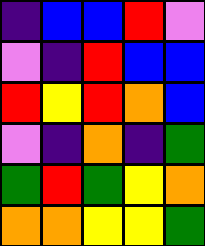[["indigo", "blue", "blue", "red", "violet"], ["violet", "indigo", "red", "blue", "blue"], ["red", "yellow", "red", "orange", "blue"], ["violet", "indigo", "orange", "indigo", "green"], ["green", "red", "green", "yellow", "orange"], ["orange", "orange", "yellow", "yellow", "green"]]